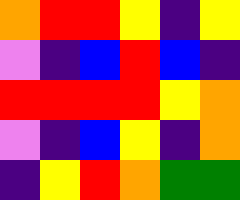[["orange", "red", "red", "yellow", "indigo", "yellow"], ["violet", "indigo", "blue", "red", "blue", "indigo"], ["red", "red", "red", "red", "yellow", "orange"], ["violet", "indigo", "blue", "yellow", "indigo", "orange"], ["indigo", "yellow", "red", "orange", "green", "green"]]